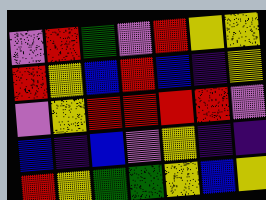[["violet", "red", "green", "violet", "red", "yellow", "yellow"], ["red", "yellow", "blue", "red", "blue", "indigo", "yellow"], ["violet", "yellow", "red", "red", "red", "red", "violet"], ["blue", "indigo", "blue", "violet", "yellow", "indigo", "indigo"], ["red", "yellow", "green", "green", "yellow", "blue", "yellow"]]